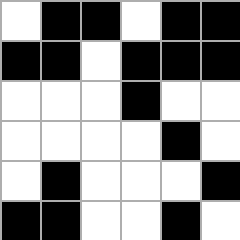[["white", "black", "black", "white", "black", "black"], ["black", "black", "white", "black", "black", "black"], ["white", "white", "white", "black", "white", "white"], ["white", "white", "white", "white", "black", "white"], ["white", "black", "white", "white", "white", "black"], ["black", "black", "white", "white", "black", "white"]]